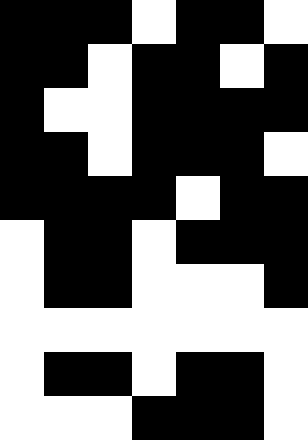[["black", "black", "black", "white", "black", "black", "white"], ["black", "black", "white", "black", "black", "white", "black"], ["black", "white", "white", "black", "black", "black", "black"], ["black", "black", "white", "black", "black", "black", "white"], ["black", "black", "black", "black", "white", "black", "black"], ["white", "black", "black", "white", "black", "black", "black"], ["white", "black", "black", "white", "white", "white", "black"], ["white", "white", "white", "white", "white", "white", "white"], ["white", "black", "black", "white", "black", "black", "white"], ["white", "white", "white", "black", "black", "black", "white"]]